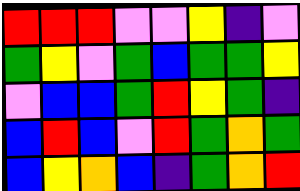[["red", "red", "red", "violet", "violet", "yellow", "indigo", "violet"], ["green", "yellow", "violet", "green", "blue", "green", "green", "yellow"], ["violet", "blue", "blue", "green", "red", "yellow", "green", "indigo"], ["blue", "red", "blue", "violet", "red", "green", "orange", "green"], ["blue", "yellow", "orange", "blue", "indigo", "green", "orange", "red"]]